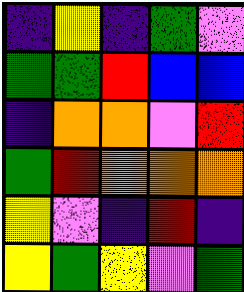[["indigo", "yellow", "indigo", "green", "violet"], ["green", "green", "red", "blue", "blue"], ["indigo", "orange", "orange", "violet", "red"], ["green", "red", "orange", "orange", "orange"], ["yellow", "violet", "indigo", "red", "indigo"], ["yellow", "green", "yellow", "violet", "green"]]